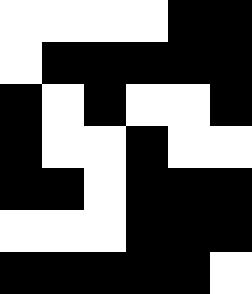[["white", "white", "white", "white", "black", "black"], ["white", "black", "black", "black", "black", "black"], ["black", "white", "black", "white", "white", "black"], ["black", "white", "white", "black", "white", "white"], ["black", "black", "white", "black", "black", "black"], ["white", "white", "white", "black", "black", "black"], ["black", "black", "black", "black", "black", "white"]]